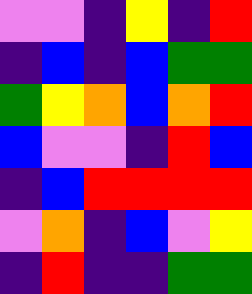[["violet", "violet", "indigo", "yellow", "indigo", "red"], ["indigo", "blue", "indigo", "blue", "green", "green"], ["green", "yellow", "orange", "blue", "orange", "red"], ["blue", "violet", "violet", "indigo", "red", "blue"], ["indigo", "blue", "red", "red", "red", "red"], ["violet", "orange", "indigo", "blue", "violet", "yellow"], ["indigo", "red", "indigo", "indigo", "green", "green"]]